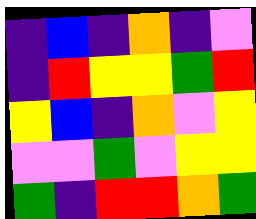[["indigo", "blue", "indigo", "orange", "indigo", "violet"], ["indigo", "red", "yellow", "yellow", "green", "red"], ["yellow", "blue", "indigo", "orange", "violet", "yellow"], ["violet", "violet", "green", "violet", "yellow", "yellow"], ["green", "indigo", "red", "red", "orange", "green"]]